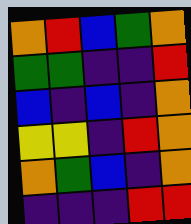[["orange", "red", "blue", "green", "orange"], ["green", "green", "indigo", "indigo", "red"], ["blue", "indigo", "blue", "indigo", "orange"], ["yellow", "yellow", "indigo", "red", "orange"], ["orange", "green", "blue", "indigo", "orange"], ["indigo", "indigo", "indigo", "red", "red"]]